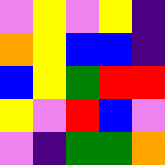[["violet", "yellow", "violet", "yellow", "indigo"], ["orange", "yellow", "blue", "blue", "indigo"], ["blue", "yellow", "green", "red", "red"], ["yellow", "violet", "red", "blue", "violet"], ["violet", "indigo", "green", "green", "orange"]]